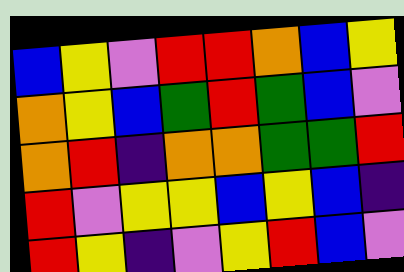[["blue", "yellow", "violet", "red", "red", "orange", "blue", "yellow"], ["orange", "yellow", "blue", "green", "red", "green", "blue", "violet"], ["orange", "red", "indigo", "orange", "orange", "green", "green", "red"], ["red", "violet", "yellow", "yellow", "blue", "yellow", "blue", "indigo"], ["red", "yellow", "indigo", "violet", "yellow", "red", "blue", "violet"]]